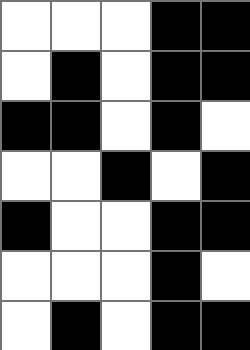[["white", "white", "white", "black", "black"], ["white", "black", "white", "black", "black"], ["black", "black", "white", "black", "white"], ["white", "white", "black", "white", "black"], ["black", "white", "white", "black", "black"], ["white", "white", "white", "black", "white"], ["white", "black", "white", "black", "black"]]